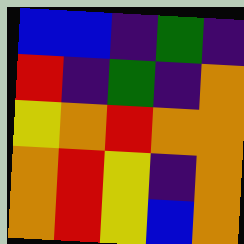[["blue", "blue", "indigo", "green", "indigo"], ["red", "indigo", "green", "indigo", "orange"], ["yellow", "orange", "red", "orange", "orange"], ["orange", "red", "yellow", "indigo", "orange"], ["orange", "red", "yellow", "blue", "orange"]]